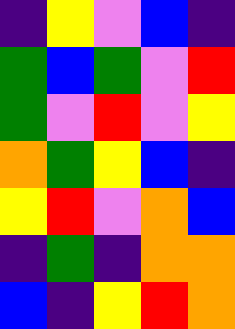[["indigo", "yellow", "violet", "blue", "indigo"], ["green", "blue", "green", "violet", "red"], ["green", "violet", "red", "violet", "yellow"], ["orange", "green", "yellow", "blue", "indigo"], ["yellow", "red", "violet", "orange", "blue"], ["indigo", "green", "indigo", "orange", "orange"], ["blue", "indigo", "yellow", "red", "orange"]]